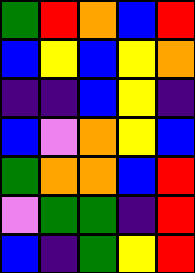[["green", "red", "orange", "blue", "red"], ["blue", "yellow", "blue", "yellow", "orange"], ["indigo", "indigo", "blue", "yellow", "indigo"], ["blue", "violet", "orange", "yellow", "blue"], ["green", "orange", "orange", "blue", "red"], ["violet", "green", "green", "indigo", "red"], ["blue", "indigo", "green", "yellow", "red"]]